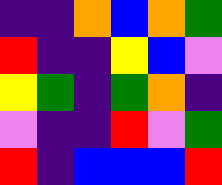[["indigo", "indigo", "orange", "blue", "orange", "green"], ["red", "indigo", "indigo", "yellow", "blue", "violet"], ["yellow", "green", "indigo", "green", "orange", "indigo"], ["violet", "indigo", "indigo", "red", "violet", "green"], ["red", "indigo", "blue", "blue", "blue", "red"]]